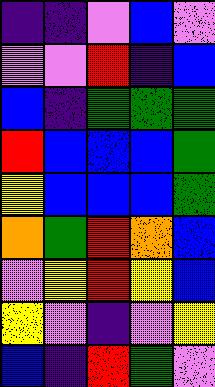[["indigo", "indigo", "violet", "blue", "violet"], ["violet", "violet", "red", "indigo", "blue"], ["blue", "indigo", "green", "green", "green"], ["red", "blue", "blue", "blue", "green"], ["yellow", "blue", "blue", "blue", "green"], ["orange", "green", "red", "orange", "blue"], ["violet", "yellow", "red", "yellow", "blue"], ["yellow", "violet", "indigo", "violet", "yellow"], ["blue", "indigo", "red", "green", "violet"]]